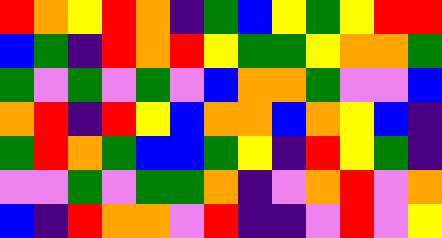[["red", "orange", "yellow", "red", "orange", "indigo", "green", "blue", "yellow", "green", "yellow", "red", "red"], ["blue", "green", "indigo", "red", "orange", "red", "yellow", "green", "green", "yellow", "orange", "orange", "green"], ["green", "violet", "green", "violet", "green", "violet", "blue", "orange", "orange", "green", "violet", "violet", "blue"], ["orange", "red", "indigo", "red", "yellow", "blue", "orange", "orange", "blue", "orange", "yellow", "blue", "indigo"], ["green", "red", "orange", "green", "blue", "blue", "green", "yellow", "indigo", "red", "yellow", "green", "indigo"], ["violet", "violet", "green", "violet", "green", "green", "orange", "indigo", "violet", "orange", "red", "violet", "orange"], ["blue", "indigo", "red", "orange", "orange", "violet", "red", "indigo", "indigo", "violet", "red", "violet", "yellow"]]